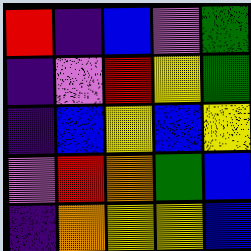[["red", "indigo", "blue", "violet", "green"], ["indigo", "violet", "red", "yellow", "green"], ["indigo", "blue", "yellow", "blue", "yellow"], ["violet", "red", "orange", "green", "blue"], ["indigo", "orange", "yellow", "yellow", "blue"]]